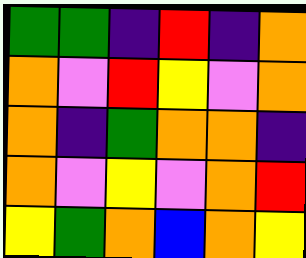[["green", "green", "indigo", "red", "indigo", "orange"], ["orange", "violet", "red", "yellow", "violet", "orange"], ["orange", "indigo", "green", "orange", "orange", "indigo"], ["orange", "violet", "yellow", "violet", "orange", "red"], ["yellow", "green", "orange", "blue", "orange", "yellow"]]